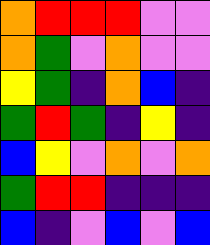[["orange", "red", "red", "red", "violet", "violet"], ["orange", "green", "violet", "orange", "violet", "violet"], ["yellow", "green", "indigo", "orange", "blue", "indigo"], ["green", "red", "green", "indigo", "yellow", "indigo"], ["blue", "yellow", "violet", "orange", "violet", "orange"], ["green", "red", "red", "indigo", "indigo", "indigo"], ["blue", "indigo", "violet", "blue", "violet", "blue"]]